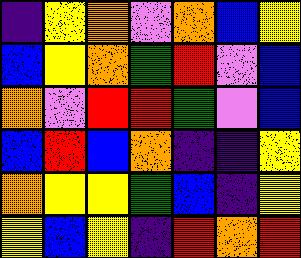[["indigo", "yellow", "orange", "violet", "orange", "blue", "yellow"], ["blue", "yellow", "orange", "green", "red", "violet", "blue"], ["orange", "violet", "red", "red", "green", "violet", "blue"], ["blue", "red", "blue", "orange", "indigo", "indigo", "yellow"], ["orange", "yellow", "yellow", "green", "blue", "indigo", "yellow"], ["yellow", "blue", "yellow", "indigo", "red", "orange", "red"]]